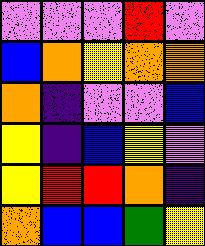[["violet", "violet", "violet", "red", "violet"], ["blue", "orange", "yellow", "orange", "orange"], ["orange", "indigo", "violet", "violet", "blue"], ["yellow", "indigo", "blue", "yellow", "violet"], ["yellow", "red", "red", "orange", "indigo"], ["orange", "blue", "blue", "green", "yellow"]]